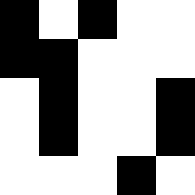[["black", "white", "black", "white", "white"], ["black", "black", "white", "white", "white"], ["white", "black", "white", "white", "black"], ["white", "black", "white", "white", "black"], ["white", "white", "white", "black", "white"]]